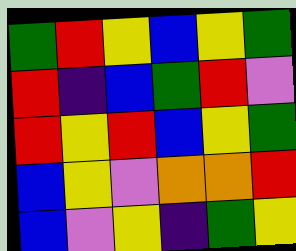[["green", "red", "yellow", "blue", "yellow", "green"], ["red", "indigo", "blue", "green", "red", "violet"], ["red", "yellow", "red", "blue", "yellow", "green"], ["blue", "yellow", "violet", "orange", "orange", "red"], ["blue", "violet", "yellow", "indigo", "green", "yellow"]]